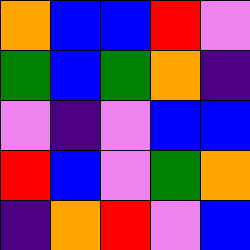[["orange", "blue", "blue", "red", "violet"], ["green", "blue", "green", "orange", "indigo"], ["violet", "indigo", "violet", "blue", "blue"], ["red", "blue", "violet", "green", "orange"], ["indigo", "orange", "red", "violet", "blue"]]